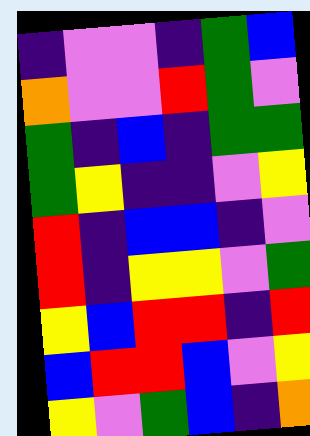[["indigo", "violet", "violet", "indigo", "green", "blue"], ["orange", "violet", "violet", "red", "green", "violet"], ["green", "indigo", "blue", "indigo", "green", "green"], ["green", "yellow", "indigo", "indigo", "violet", "yellow"], ["red", "indigo", "blue", "blue", "indigo", "violet"], ["red", "indigo", "yellow", "yellow", "violet", "green"], ["yellow", "blue", "red", "red", "indigo", "red"], ["blue", "red", "red", "blue", "violet", "yellow"], ["yellow", "violet", "green", "blue", "indigo", "orange"]]